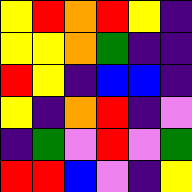[["yellow", "red", "orange", "red", "yellow", "indigo"], ["yellow", "yellow", "orange", "green", "indigo", "indigo"], ["red", "yellow", "indigo", "blue", "blue", "indigo"], ["yellow", "indigo", "orange", "red", "indigo", "violet"], ["indigo", "green", "violet", "red", "violet", "green"], ["red", "red", "blue", "violet", "indigo", "yellow"]]